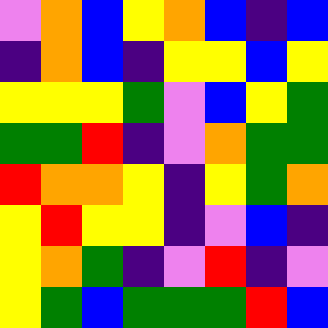[["violet", "orange", "blue", "yellow", "orange", "blue", "indigo", "blue"], ["indigo", "orange", "blue", "indigo", "yellow", "yellow", "blue", "yellow"], ["yellow", "yellow", "yellow", "green", "violet", "blue", "yellow", "green"], ["green", "green", "red", "indigo", "violet", "orange", "green", "green"], ["red", "orange", "orange", "yellow", "indigo", "yellow", "green", "orange"], ["yellow", "red", "yellow", "yellow", "indigo", "violet", "blue", "indigo"], ["yellow", "orange", "green", "indigo", "violet", "red", "indigo", "violet"], ["yellow", "green", "blue", "green", "green", "green", "red", "blue"]]